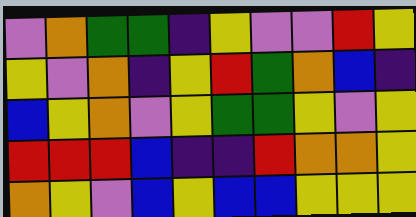[["violet", "orange", "green", "green", "indigo", "yellow", "violet", "violet", "red", "yellow"], ["yellow", "violet", "orange", "indigo", "yellow", "red", "green", "orange", "blue", "indigo"], ["blue", "yellow", "orange", "violet", "yellow", "green", "green", "yellow", "violet", "yellow"], ["red", "red", "red", "blue", "indigo", "indigo", "red", "orange", "orange", "yellow"], ["orange", "yellow", "violet", "blue", "yellow", "blue", "blue", "yellow", "yellow", "yellow"]]